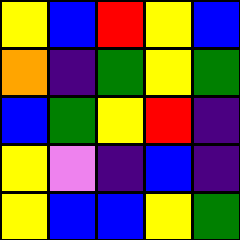[["yellow", "blue", "red", "yellow", "blue"], ["orange", "indigo", "green", "yellow", "green"], ["blue", "green", "yellow", "red", "indigo"], ["yellow", "violet", "indigo", "blue", "indigo"], ["yellow", "blue", "blue", "yellow", "green"]]